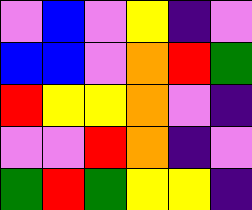[["violet", "blue", "violet", "yellow", "indigo", "violet"], ["blue", "blue", "violet", "orange", "red", "green"], ["red", "yellow", "yellow", "orange", "violet", "indigo"], ["violet", "violet", "red", "orange", "indigo", "violet"], ["green", "red", "green", "yellow", "yellow", "indigo"]]